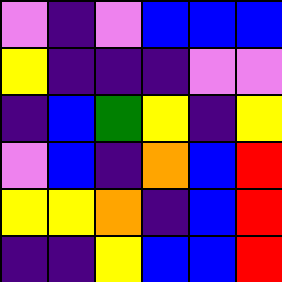[["violet", "indigo", "violet", "blue", "blue", "blue"], ["yellow", "indigo", "indigo", "indigo", "violet", "violet"], ["indigo", "blue", "green", "yellow", "indigo", "yellow"], ["violet", "blue", "indigo", "orange", "blue", "red"], ["yellow", "yellow", "orange", "indigo", "blue", "red"], ["indigo", "indigo", "yellow", "blue", "blue", "red"]]